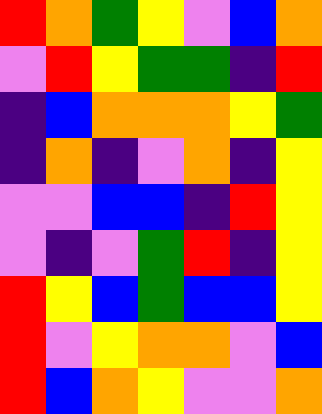[["red", "orange", "green", "yellow", "violet", "blue", "orange"], ["violet", "red", "yellow", "green", "green", "indigo", "red"], ["indigo", "blue", "orange", "orange", "orange", "yellow", "green"], ["indigo", "orange", "indigo", "violet", "orange", "indigo", "yellow"], ["violet", "violet", "blue", "blue", "indigo", "red", "yellow"], ["violet", "indigo", "violet", "green", "red", "indigo", "yellow"], ["red", "yellow", "blue", "green", "blue", "blue", "yellow"], ["red", "violet", "yellow", "orange", "orange", "violet", "blue"], ["red", "blue", "orange", "yellow", "violet", "violet", "orange"]]